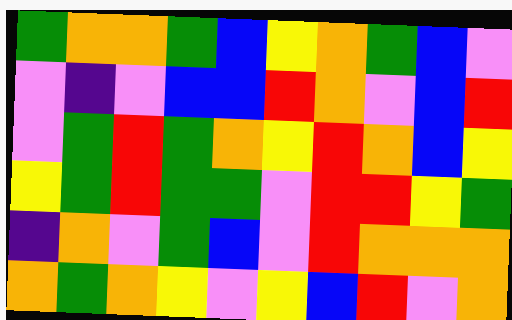[["green", "orange", "orange", "green", "blue", "yellow", "orange", "green", "blue", "violet"], ["violet", "indigo", "violet", "blue", "blue", "red", "orange", "violet", "blue", "red"], ["violet", "green", "red", "green", "orange", "yellow", "red", "orange", "blue", "yellow"], ["yellow", "green", "red", "green", "green", "violet", "red", "red", "yellow", "green"], ["indigo", "orange", "violet", "green", "blue", "violet", "red", "orange", "orange", "orange"], ["orange", "green", "orange", "yellow", "violet", "yellow", "blue", "red", "violet", "orange"]]